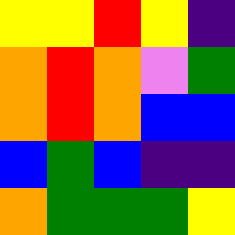[["yellow", "yellow", "red", "yellow", "indigo"], ["orange", "red", "orange", "violet", "green"], ["orange", "red", "orange", "blue", "blue"], ["blue", "green", "blue", "indigo", "indigo"], ["orange", "green", "green", "green", "yellow"]]